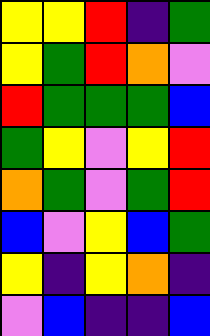[["yellow", "yellow", "red", "indigo", "green"], ["yellow", "green", "red", "orange", "violet"], ["red", "green", "green", "green", "blue"], ["green", "yellow", "violet", "yellow", "red"], ["orange", "green", "violet", "green", "red"], ["blue", "violet", "yellow", "blue", "green"], ["yellow", "indigo", "yellow", "orange", "indigo"], ["violet", "blue", "indigo", "indigo", "blue"]]